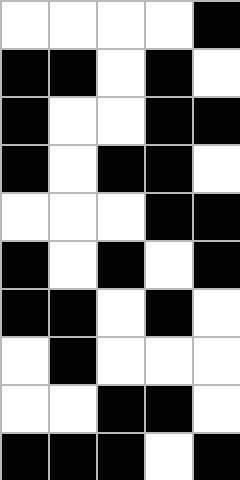[["white", "white", "white", "white", "black"], ["black", "black", "white", "black", "white"], ["black", "white", "white", "black", "black"], ["black", "white", "black", "black", "white"], ["white", "white", "white", "black", "black"], ["black", "white", "black", "white", "black"], ["black", "black", "white", "black", "white"], ["white", "black", "white", "white", "white"], ["white", "white", "black", "black", "white"], ["black", "black", "black", "white", "black"]]